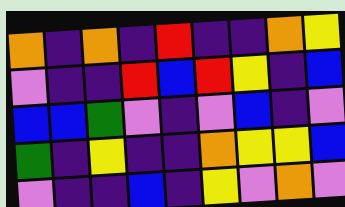[["orange", "indigo", "orange", "indigo", "red", "indigo", "indigo", "orange", "yellow"], ["violet", "indigo", "indigo", "red", "blue", "red", "yellow", "indigo", "blue"], ["blue", "blue", "green", "violet", "indigo", "violet", "blue", "indigo", "violet"], ["green", "indigo", "yellow", "indigo", "indigo", "orange", "yellow", "yellow", "blue"], ["violet", "indigo", "indigo", "blue", "indigo", "yellow", "violet", "orange", "violet"]]